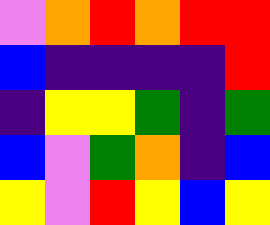[["violet", "orange", "red", "orange", "red", "red"], ["blue", "indigo", "indigo", "indigo", "indigo", "red"], ["indigo", "yellow", "yellow", "green", "indigo", "green"], ["blue", "violet", "green", "orange", "indigo", "blue"], ["yellow", "violet", "red", "yellow", "blue", "yellow"]]